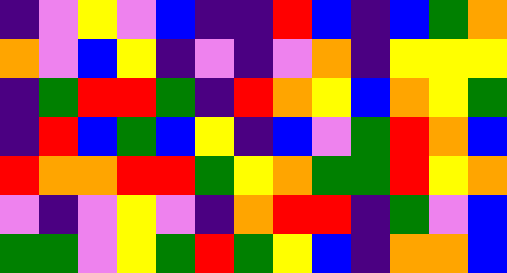[["indigo", "violet", "yellow", "violet", "blue", "indigo", "indigo", "red", "blue", "indigo", "blue", "green", "orange"], ["orange", "violet", "blue", "yellow", "indigo", "violet", "indigo", "violet", "orange", "indigo", "yellow", "yellow", "yellow"], ["indigo", "green", "red", "red", "green", "indigo", "red", "orange", "yellow", "blue", "orange", "yellow", "green"], ["indigo", "red", "blue", "green", "blue", "yellow", "indigo", "blue", "violet", "green", "red", "orange", "blue"], ["red", "orange", "orange", "red", "red", "green", "yellow", "orange", "green", "green", "red", "yellow", "orange"], ["violet", "indigo", "violet", "yellow", "violet", "indigo", "orange", "red", "red", "indigo", "green", "violet", "blue"], ["green", "green", "violet", "yellow", "green", "red", "green", "yellow", "blue", "indigo", "orange", "orange", "blue"]]